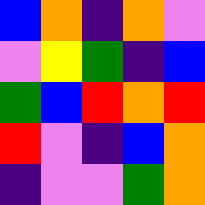[["blue", "orange", "indigo", "orange", "violet"], ["violet", "yellow", "green", "indigo", "blue"], ["green", "blue", "red", "orange", "red"], ["red", "violet", "indigo", "blue", "orange"], ["indigo", "violet", "violet", "green", "orange"]]